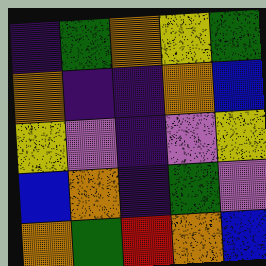[["indigo", "green", "orange", "yellow", "green"], ["orange", "indigo", "indigo", "orange", "blue"], ["yellow", "violet", "indigo", "violet", "yellow"], ["blue", "orange", "indigo", "green", "violet"], ["orange", "green", "red", "orange", "blue"]]